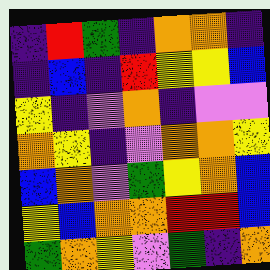[["indigo", "red", "green", "indigo", "orange", "orange", "indigo"], ["indigo", "blue", "indigo", "red", "yellow", "yellow", "blue"], ["yellow", "indigo", "violet", "orange", "indigo", "violet", "violet"], ["orange", "yellow", "indigo", "violet", "orange", "orange", "yellow"], ["blue", "orange", "violet", "green", "yellow", "orange", "blue"], ["yellow", "blue", "orange", "orange", "red", "red", "blue"], ["green", "orange", "yellow", "violet", "green", "indigo", "orange"]]